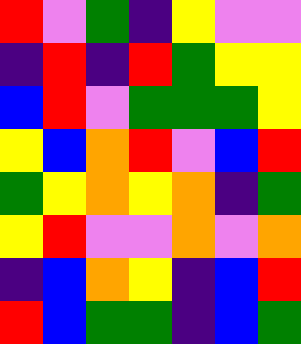[["red", "violet", "green", "indigo", "yellow", "violet", "violet"], ["indigo", "red", "indigo", "red", "green", "yellow", "yellow"], ["blue", "red", "violet", "green", "green", "green", "yellow"], ["yellow", "blue", "orange", "red", "violet", "blue", "red"], ["green", "yellow", "orange", "yellow", "orange", "indigo", "green"], ["yellow", "red", "violet", "violet", "orange", "violet", "orange"], ["indigo", "blue", "orange", "yellow", "indigo", "blue", "red"], ["red", "blue", "green", "green", "indigo", "blue", "green"]]